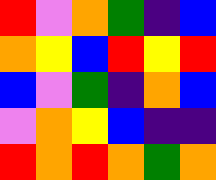[["red", "violet", "orange", "green", "indigo", "blue"], ["orange", "yellow", "blue", "red", "yellow", "red"], ["blue", "violet", "green", "indigo", "orange", "blue"], ["violet", "orange", "yellow", "blue", "indigo", "indigo"], ["red", "orange", "red", "orange", "green", "orange"]]